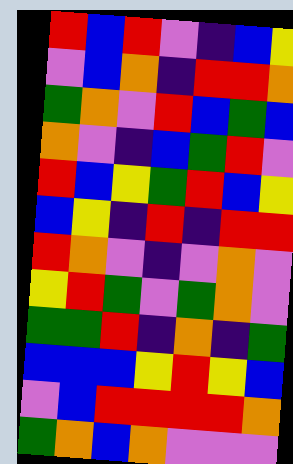[["red", "blue", "red", "violet", "indigo", "blue", "yellow"], ["violet", "blue", "orange", "indigo", "red", "red", "orange"], ["green", "orange", "violet", "red", "blue", "green", "blue"], ["orange", "violet", "indigo", "blue", "green", "red", "violet"], ["red", "blue", "yellow", "green", "red", "blue", "yellow"], ["blue", "yellow", "indigo", "red", "indigo", "red", "red"], ["red", "orange", "violet", "indigo", "violet", "orange", "violet"], ["yellow", "red", "green", "violet", "green", "orange", "violet"], ["green", "green", "red", "indigo", "orange", "indigo", "green"], ["blue", "blue", "blue", "yellow", "red", "yellow", "blue"], ["violet", "blue", "red", "red", "red", "red", "orange"], ["green", "orange", "blue", "orange", "violet", "violet", "violet"]]